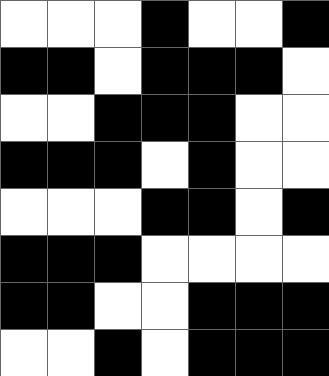[["white", "white", "white", "black", "white", "white", "black"], ["black", "black", "white", "black", "black", "black", "white"], ["white", "white", "black", "black", "black", "white", "white"], ["black", "black", "black", "white", "black", "white", "white"], ["white", "white", "white", "black", "black", "white", "black"], ["black", "black", "black", "white", "white", "white", "white"], ["black", "black", "white", "white", "black", "black", "black"], ["white", "white", "black", "white", "black", "black", "black"]]